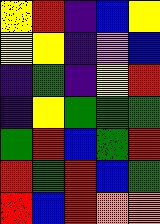[["yellow", "red", "indigo", "blue", "yellow"], ["yellow", "yellow", "indigo", "violet", "blue"], ["indigo", "green", "indigo", "yellow", "red"], ["indigo", "yellow", "green", "green", "green"], ["green", "red", "blue", "green", "red"], ["red", "green", "red", "blue", "green"], ["red", "blue", "red", "orange", "orange"]]